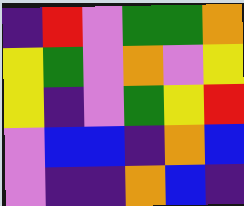[["indigo", "red", "violet", "green", "green", "orange"], ["yellow", "green", "violet", "orange", "violet", "yellow"], ["yellow", "indigo", "violet", "green", "yellow", "red"], ["violet", "blue", "blue", "indigo", "orange", "blue"], ["violet", "indigo", "indigo", "orange", "blue", "indigo"]]